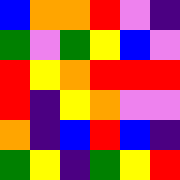[["blue", "orange", "orange", "red", "violet", "indigo"], ["green", "violet", "green", "yellow", "blue", "violet"], ["red", "yellow", "orange", "red", "red", "red"], ["red", "indigo", "yellow", "orange", "violet", "violet"], ["orange", "indigo", "blue", "red", "blue", "indigo"], ["green", "yellow", "indigo", "green", "yellow", "red"]]